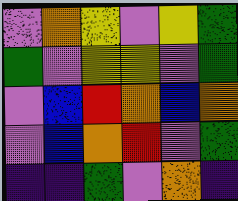[["violet", "orange", "yellow", "violet", "yellow", "green"], ["green", "violet", "yellow", "yellow", "violet", "green"], ["violet", "blue", "red", "orange", "blue", "orange"], ["violet", "blue", "orange", "red", "violet", "green"], ["indigo", "indigo", "green", "violet", "orange", "indigo"]]